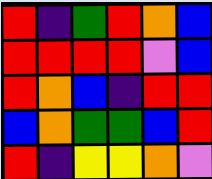[["red", "indigo", "green", "red", "orange", "blue"], ["red", "red", "red", "red", "violet", "blue"], ["red", "orange", "blue", "indigo", "red", "red"], ["blue", "orange", "green", "green", "blue", "red"], ["red", "indigo", "yellow", "yellow", "orange", "violet"]]